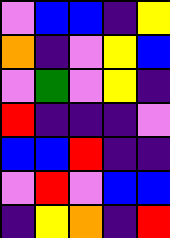[["violet", "blue", "blue", "indigo", "yellow"], ["orange", "indigo", "violet", "yellow", "blue"], ["violet", "green", "violet", "yellow", "indigo"], ["red", "indigo", "indigo", "indigo", "violet"], ["blue", "blue", "red", "indigo", "indigo"], ["violet", "red", "violet", "blue", "blue"], ["indigo", "yellow", "orange", "indigo", "red"]]